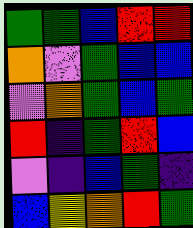[["green", "green", "blue", "red", "red"], ["orange", "violet", "green", "blue", "blue"], ["violet", "orange", "green", "blue", "green"], ["red", "indigo", "green", "red", "blue"], ["violet", "indigo", "blue", "green", "indigo"], ["blue", "yellow", "orange", "red", "green"]]